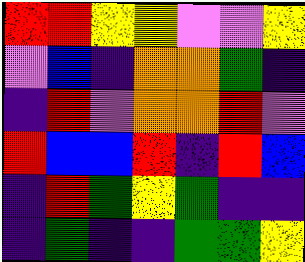[["red", "red", "yellow", "yellow", "violet", "violet", "yellow"], ["violet", "blue", "indigo", "orange", "orange", "green", "indigo"], ["indigo", "red", "violet", "orange", "orange", "red", "violet"], ["red", "blue", "blue", "red", "indigo", "red", "blue"], ["indigo", "red", "green", "yellow", "green", "indigo", "indigo"], ["indigo", "green", "indigo", "indigo", "green", "green", "yellow"]]